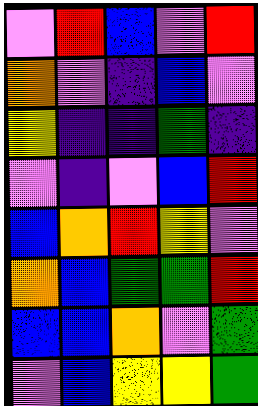[["violet", "red", "blue", "violet", "red"], ["orange", "violet", "indigo", "blue", "violet"], ["yellow", "indigo", "indigo", "green", "indigo"], ["violet", "indigo", "violet", "blue", "red"], ["blue", "orange", "red", "yellow", "violet"], ["orange", "blue", "green", "green", "red"], ["blue", "blue", "orange", "violet", "green"], ["violet", "blue", "yellow", "yellow", "green"]]